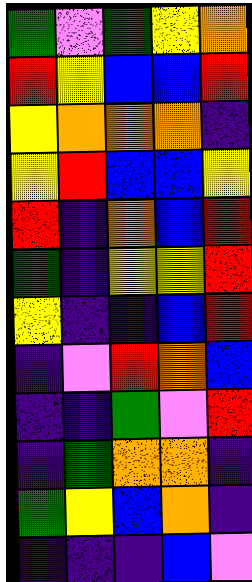[["green", "violet", "green", "yellow", "orange"], ["red", "yellow", "blue", "blue", "red"], ["yellow", "orange", "orange", "orange", "indigo"], ["yellow", "red", "blue", "blue", "yellow"], ["red", "indigo", "orange", "blue", "red"], ["green", "indigo", "yellow", "yellow", "red"], ["yellow", "indigo", "indigo", "blue", "red"], ["indigo", "violet", "red", "orange", "blue"], ["indigo", "indigo", "green", "violet", "red"], ["indigo", "green", "orange", "orange", "indigo"], ["green", "yellow", "blue", "orange", "indigo"], ["indigo", "indigo", "indigo", "blue", "violet"]]